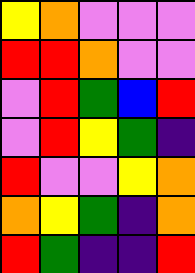[["yellow", "orange", "violet", "violet", "violet"], ["red", "red", "orange", "violet", "violet"], ["violet", "red", "green", "blue", "red"], ["violet", "red", "yellow", "green", "indigo"], ["red", "violet", "violet", "yellow", "orange"], ["orange", "yellow", "green", "indigo", "orange"], ["red", "green", "indigo", "indigo", "red"]]